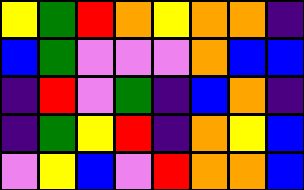[["yellow", "green", "red", "orange", "yellow", "orange", "orange", "indigo"], ["blue", "green", "violet", "violet", "violet", "orange", "blue", "blue"], ["indigo", "red", "violet", "green", "indigo", "blue", "orange", "indigo"], ["indigo", "green", "yellow", "red", "indigo", "orange", "yellow", "blue"], ["violet", "yellow", "blue", "violet", "red", "orange", "orange", "blue"]]